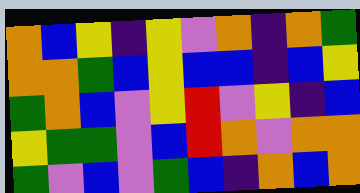[["orange", "blue", "yellow", "indigo", "yellow", "violet", "orange", "indigo", "orange", "green"], ["orange", "orange", "green", "blue", "yellow", "blue", "blue", "indigo", "blue", "yellow"], ["green", "orange", "blue", "violet", "yellow", "red", "violet", "yellow", "indigo", "blue"], ["yellow", "green", "green", "violet", "blue", "red", "orange", "violet", "orange", "orange"], ["green", "violet", "blue", "violet", "green", "blue", "indigo", "orange", "blue", "orange"]]